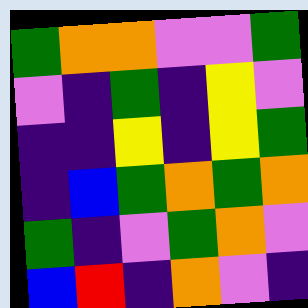[["green", "orange", "orange", "violet", "violet", "green"], ["violet", "indigo", "green", "indigo", "yellow", "violet"], ["indigo", "indigo", "yellow", "indigo", "yellow", "green"], ["indigo", "blue", "green", "orange", "green", "orange"], ["green", "indigo", "violet", "green", "orange", "violet"], ["blue", "red", "indigo", "orange", "violet", "indigo"]]